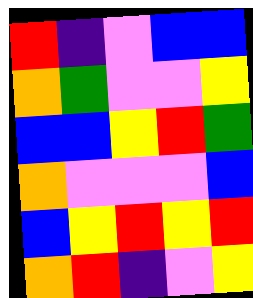[["red", "indigo", "violet", "blue", "blue"], ["orange", "green", "violet", "violet", "yellow"], ["blue", "blue", "yellow", "red", "green"], ["orange", "violet", "violet", "violet", "blue"], ["blue", "yellow", "red", "yellow", "red"], ["orange", "red", "indigo", "violet", "yellow"]]